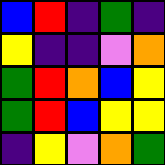[["blue", "red", "indigo", "green", "indigo"], ["yellow", "indigo", "indigo", "violet", "orange"], ["green", "red", "orange", "blue", "yellow"], ["green", "red", "blue", "yellow", "yellow"], ["indigo", "yellow", "violet", "orange", "green"]]